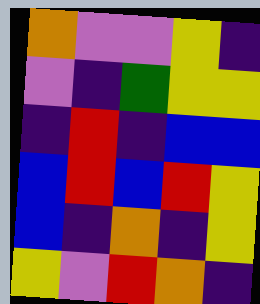[["orange", "violet", "violet", "yellow", "indigo"], ["violet", "indigo", "green", "yellow", "yellow"], ["indigo", "red", "indigo", "blue", "blue"], ["blue", "red", "blue", "red", "yellow"], ["blue", "indigo", "orange", "indigo", "yellow"], ["yellow", "violet", "red", "orange", "indigo"]]